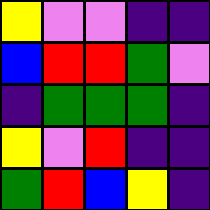[["yellow", "violet", "violet", "indigo", "indigo"], ["blue", "red", "red", "green", "violet"], ["indigo", "green", "green", "green", "indigo"], ["yellow", "violet", "red", "indigo", "indigo"], ["green", "red", "blue", "yellow", "indigo"]]